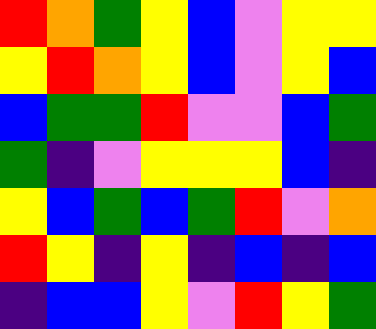[["red", "orange", "green", "yellow", "blue", "violet", "yellow", "yellow"], ["yellow", "red", "orange", "yellow", "blue", "violet", "yellow", "blue"], ["blue", "green", "green", "red", "violet", "violet", "blue", "green"], ["green", "indigo", "violet", "yellow", "yellow", "yellow", "blue", "indigo"], ["yellow", "blue", "green", "blue", "green", "red", "violet", "orange"], ["red", "yellow", "indigo", "yellow", "indigo", "blue", "indigo", "blue"], ["indigo", "blue", "blue", "yellow", "violet", "red", "yellow", "green"]]